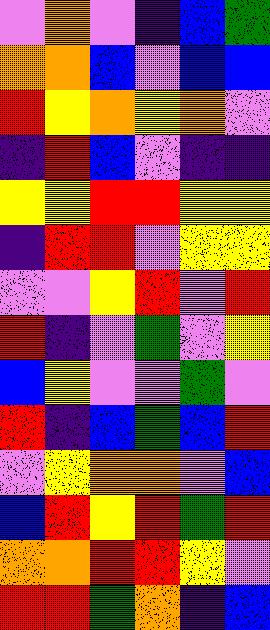[["violet", "orange", "violet", "indigo", "blue", "green"], ["orange", "orange", "blue", "violet", "blue", "blue"], ["red", "yellow", "orange", "yellow", "orange", "violet"], ["indigo", "red", "blue", "violet", "indigo", "indigo"], ["yellow", "yellow", "red", "red", "yellow", "yellow"], ["indigo", "red", "red", "violet", "yellow", "yellow"], ["violet", "violet", "yellow", "red", "violet", "red"], ["red", "indigo", "violet", "green", "violet", "yellow"], ["blue", "yellow", "violet", "violet", "green", "violet"], ["red", "indigo", "blue", "green", "blue", "red"], ["violet", "yellow", "orange", "orange", "violet", "blue"], ["blue", "red", "yellow", "red", "green", "red"], ["orange", "orange", "red", "red", "yellow", "violet"], ["red", "red", "green", "orange", "indigo", "blue"]]